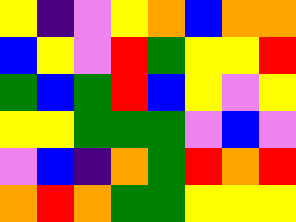[["yellow", "indigo", "violet", "yellow", "orange", "blue", "orange", "orange"], ["blue", "yellow", "violet", "red", "green", "yellow", "yellow", "red"], ["green", "blue", "green", "red", "blue", "yellow", "violet", "yellow"], ["yellow", "yellow", "green", "green", "green", "violet", "blue", "violet"], ["violet", "blue", "indigo", "orange", "green", "red", "orange", "red"], ["orange", "red", "orange", "green", "green", "yellow", "yellow", "yellow"]]